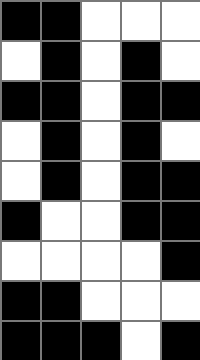[["black", "black", "white", "white", "white"], ["white", "black", "white", "black", "white"], ["black", "black", "white", "black", "black"], ["white", "black", "white", "black", "white"], ["white", "black", "white", "black", "black"], ["black", "white", "white", "black", "black"], ["white", "white", "white", "white", "black"], ["black", "black", "white", "white", "white"], ["black", "black", "black", "white", "black"]]